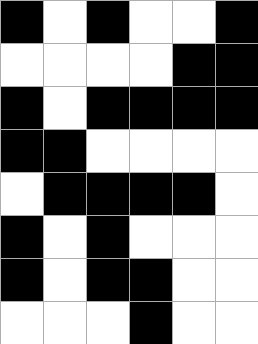[["black", "white", "black", "white", "white", "black"], ["white", "white", "white", "white", "black", "black"], ["black", "white", "black", "black", "black", "black"], ["black", "black", "white", "white", "white", "white"], ["white", "black", "black", "black", "black", "white"], ["black", "white", "black", "white", "white", "white"], ["black", "white", "black", "black", "white", "white"], ["white", "white", "white", "black", "white", "white"]]